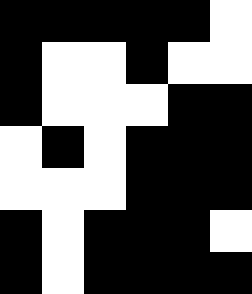[["black", "black", "black", "black", "black", "white"], ["black", "white", "white", "black", "white", "white"], ["black", "white", "white", "white", "black", "black"], ["white", "black", "white", "black", "black", "black"], ["white", "white", "white", "black", "black", "black"], ["black", "white", "black", "black", "black", "white"], ["black", "white", "black", "black", "black", "black"]]